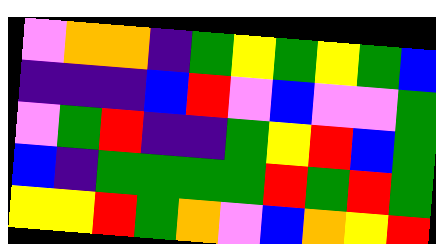[["violet", "orange", "orange", "indigo", "green", "yellow", "green", "yellow", "green", "blue"], ["indigo", "indigo", "indigo", "blue", "red", "violet", "blue", "violet", "violet", "green"], ["violet", "green", "red", "indigo", "indigo", "green", "yellow", "red", "blue", "green"], ["blue", "indigo", "green", "green", "green", "green", "red", "green", "red", "green"], ["yellow", "yellow", "red", "green", "orange", "violet", "blue", "orange", "yellow", "red"]]